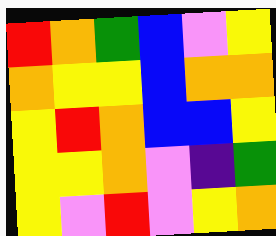[["red", "orange", "green", "blue", "violet", "yellow"], ["orange", "yellow", "yellow", "blue", "orange", "orange"], ["yellow", "red", "orange", "blue", "blue", "yellow"], ["yellow", "yellow", "orange", "violet", "indigo", "green"], ["yellow", "violet", "red", "violet", "yellow", "orange"]]